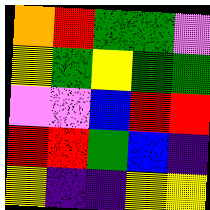[["orange", "red", "green", "green", "violet"], ["yellow", "green", "yellow", "green", "green"], ["violet", "violet", "blue", "red", "red"], ["red", "red", "green", "blue", "indigo"], ["yellow", "indigo", "indigo", "yellow", "yellow"]]